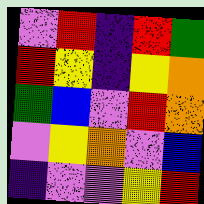[["violet", "red", "indigo", "red", "green"], ["red", "yellow", "indigo", "yellow", "orange"], ["green", "blue", "violet", "red", "orange"], ["violet", "yellow", "orange", "violet", "blue"], ["indigo", "violet", "violet", "yellow", "red"]]